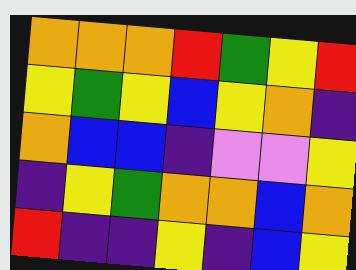[["orange", "orange", "orange", "red", "green", "yellow", "red"], ["yellow", "green", "yellow", "blue", "yellow", "orange", "indigo"], ["orange", "blue", "blue", "indigo", "violet", "violet", "yellow"], ["indigo", "yellow", "green", "orange", "orange", "blue", "orange"], ["red", "indigo", "indigo", "yellow", "indigo", "blue", "yellow"]]